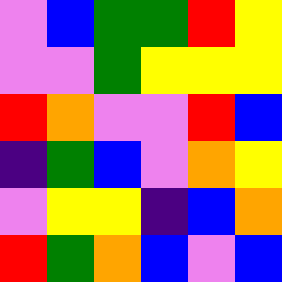[["violet", "blue", "green", "green", "red", "yellow"], ["violet", "violet", "green", "yellow", "yellow", "yellow"], ["red", "orange", "violet", "violet", "red", "blue"], ["indigo", "green", "blue", "violet", "orange", "yellow"], ["violet", "yellow", "yellow", "indigo", "blue", "orange"], ["red", "green", "orange", "blue", "violet", "blue"]]